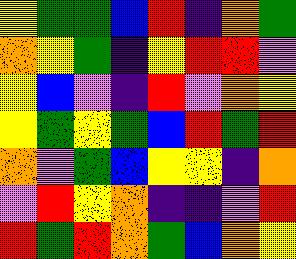[["yellow", "green", "green", "blue", "red", "indigo", "orange", "green"], ["orange", "yellow", "green", "indigo", "yellow", "red", "red", "violet"], ["yellow", "blue", "violet", "indigo", "red", "violet", "orange", "yellow"], ["yellow", "green", "yellow", "green", "blue", "red", "green", "red"], ["orange", "violet", "green", "blue", "yellow", "yellow", "indigo", "orange"], ["violet", "red", "yellow", "orange", "indigo", "indigo", "violet", "red"], ["red", "green", "red", "orange", "green", "blue", "orange", "yellow"]]